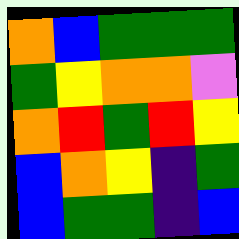[["orange", "blue", "green", "green", "green"], ["green", "yellow", "orange", "orange", "violet"], ["orange", "red", "green", "red", "yellow"], ["blue", "orange", "yellow", "indigo", "green"], ["blue", "green", "green", "indigo", "blue"]]